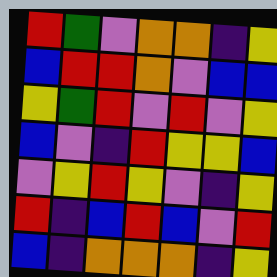[["red", "green", "violet", "orange", "orange", "indigo", "yellow"], ["blue", "red", "red", "orange", "violet", "blue", "blue"], ["yellow", "green", "red", "violet", "red", "violet", "yellow"], ["blue", "violet", "indigo", "red", "yellow", "yellow", "blue"], ["violet", "yellow", "red", "yellow", "violet", "indigo", "yellow"], ["red", "indigo", "blue", "red", "blue", "violet", "red"], ["blue", "indigo", "orange", "orange", "orange", "indigo", "yellow"]]